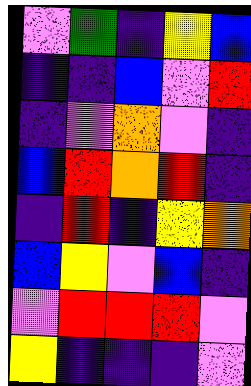[["violet", "green", "indigo", "yellow", "blue"], ["indigo", "indigo", "blue", "violet", "red"], ["indigo", "violet", "orange", "violet", "indigo"], ["blue", "red", "orange", "red", "indigo"], ["indigo", "red", "indigo", "yellow", "orange"], ["blue", "yellow", "violet", "blue", "indigo"], ["violet", "red", "red", "red", "violet"], ["yellow", "indigo", "indigo", "indigo", "violet"]]